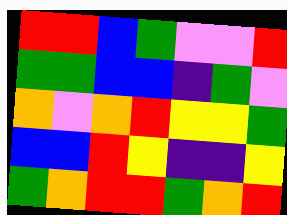[["red", "red", "blue", "green", "violet", "violet", "red"], ["green", "green", "blue", "blue", "indigo", "green", "violet"], ["orange", "violet", "orange", "red", "yellow", "yellow", "green"], ["blue", "blue", "red", "yellow", "indigo", "indigo", "yellow"], ["green", "orange", "red", "red", "green", "orange", "red"]]